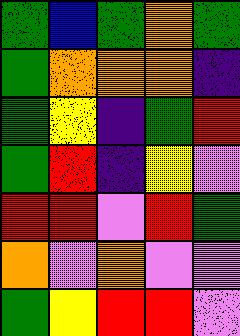[["green", "blue", "green", "orange", "green"], ["green", "orange", "orange", "orange", "indigo"], ["green", "yellow", "indigo", "green", "red"], ["green", "red", "indigo", "yellow", "violet"], ["red", "red", "violet", "red", "green"], ["orange", "violet", "orange", "violet", "violet"], ["green", "yellow", "red", "red", "violet"]]